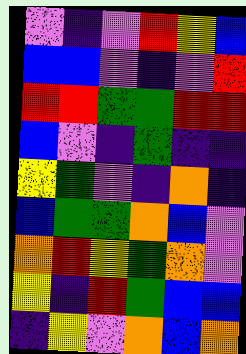[["violet", "indigo", "violet", "red", "yellow", "blue"], ["blue", "blue", "violet", "indigo", "violet", "red"], ["red", "red", "green", "green", "red", "red"], ["blue", "violet", "indigo", "green", "indigo", "indigo"], ["yellow", "green", "violet", "indigo", "orange", "indigo"], ["blue", "green", "green", "orange", "blue", "violet"], ["orange", "red", "yellow", "green", "orange", "violet"], ["yellow", "indigo", "red", "green", "blue", "blue"], ["indigo", "yellow", "violet", "orange", "blue", "orange"]]